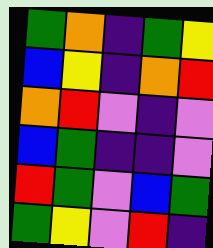[["green", "orange", "indigo", "green", "yellow"], ["blue", "yellow", "indigo", "orange", "red"], ["orange", "red", "violet", "indigo", "violet"], ["blue", "green", "indigo", "indigo", "violet"], ["red", "green", "violet", "blue", "green"], ["green", "yellow", "violet", "red", "indigo"]]